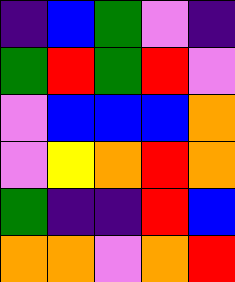[["indigo", "blue", "green", "violet", "indigo"], ["green", "red", "green", "red", "violet"], ["violet", "blue", "blue", "blue", "orange"], ["violet", "yellow", "orange", "red", "orange"], ["green", "indigo", "indigo", "red", "blue"], ["orange", "orange", "violet", "orange", "red"]]